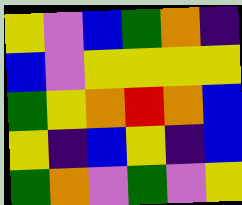[["yellow", "violet", "blue", "green", "orange", "indigo"], ["blue", "violet", "yellow", "yellow", "yellow", "yellow"], ["green", "yellow", "orange", "red", "orange", "blue"], ["yellow", "indigo", "blue", "yellow", "indigo", "blue"], ["green", "orange", "violet", "green", "violet", "yellow"]]